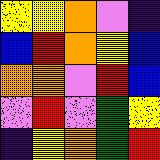[["yellow", "yellow", "orange", "violet", "indigo"], ["blue", "red", "orange", "yellow", "blue"], ["orange", "orange", "violet", "red", "blue"], ["violet", "red", "violet", "green", "yellow"], ["indigo", "yellow", "orange", "green", "red"]]